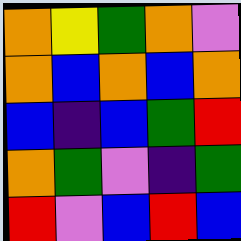[["orange", "yellow", "green", "orange", "violet"], ["orange", "blue", "orange", "blue", "orange"], ["blue", "indigo", "blue", "green", "red"], ["orange", "green", "violet", "indigo", "green"], ["red", "violet", "blue", "red", "blue"]]